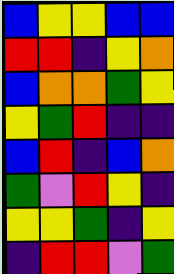[["blue", "yellow", "yellow", "blue", "blue"], ["red", "red", "indigo", "yellow", "orange"], ["blue", "orange", "orange", "green", "yellow"], ["yellow", "green", "red", "indigo", "indigo"], ["blue", "red", "indigo", "blue", "orange"], ["green", "violet", "red", "yellow", "indigo"], ["yellow", "yellow", "green", "indigo", "yellow"], ["indigo", "red", "red", "violet", "green"]]